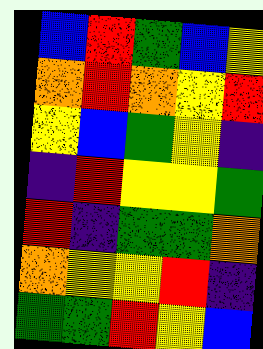[["blue", "red", "green", "blue", "yellow"], ["orange", "red", "orange", "yellow", "red"], ["yellow", "blue", "green", "yellow", "indigo"], ["indigo", "red", "yellow", "yellow", "green"], ["red", "indigo", "green", "green", "orange"], ["orange", "yellow", "yellow", "red", "indigo"], ["green", "green", "red", "yellow", "blue"]]